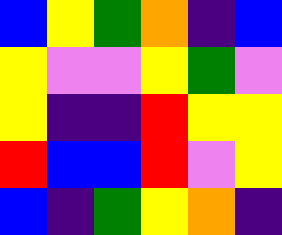[["blue", "yellow", "green", "orange", "indigo", "blue"], ["yellow", "violet", "violet", "yellow", "green", "violet"], ["yellow", "indigo", "indigo", "red", "yellow", "yellow"], ["red", "blue", "blue", "red", "violet", "yellow"], ["blue", "indigo", "green", "yellow", "orange", "indigo"]]